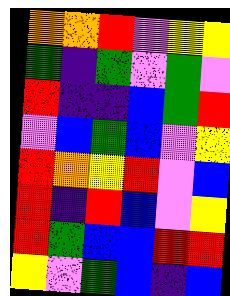[["orange", "orange", "red", "violet", "yellow", "yellow"], ["green", "indigo", "green", "violet", "green", "violet"], ["red", "indigo", "indigo", "blue", "green", "red"], ["violet", "blue", "green", "blue", "violet", "yellow"], ["red", "orange", "yellow", "red", "violet", "blue"], ["red", "indigo", "red", "blue", "violet", "yellow"], ["red", "green", "blue", "blue", "red", "red"], ["yellow", "violet", "green", "blue", "indigo", "blue"]]